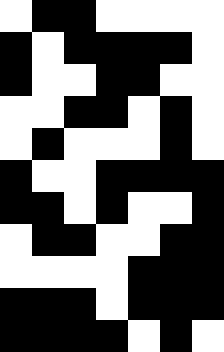[["white", "black", "black", "white", "white", "white", "white"], ["black", "white", "black", "black", "black", "black", "white"], ["black", "white", "white", "black", "black", "white", "white"], ["white", "white", "black", "black", "white", "black", "white"], ["white", "black", "white", "white", "white", "black", "white"], ["black", "white", "white", "black", "black", "black", "black"], ["black", "black", "white", "black", "white", "white", "black"], ["white", "black", "black", "white", "white", "black", "black"], ["white", "white", "white", "white", "black", "black", "black"], ["black", "black", "black", "white", "black", "black", "black"], ["black", "black", "black", "black", "white", "black", "white"]]